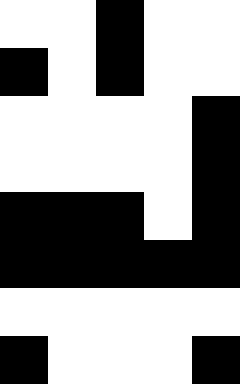[["white", "white", "black", "white", "white"], ["black", "white", "black", "white", "white"], ["white", "white", "white", "white", "black"], ["white", "white", "white", "white", "black"], ["black", "black", "black", "white", "black"], ["black", "black", "black", "black", "black"], ["white", "white", "white", "white", "white"], ["black", "white", "white", "white", "black"]]